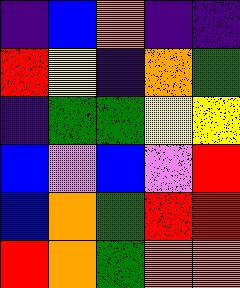[["indigo", "blue", "orange", "indigo", "indigo"], ["red", "yellow", "indigo", "orange", "green"], ["indigo", "green", "green", "yellow", "yellow"], ["blue", "violet", "blue", "violet", "red"], ["blue", "orange", "green", "red", "red"], ["red", "orange", "green", "orange", "orange"]]